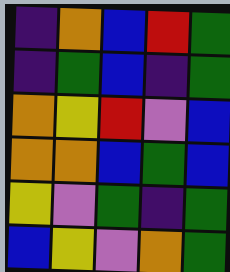[["indigo", "orange", "blue", "red", "green"], ["indigo", "green", "blue", "indigo", "green"], ["orange", "yellow", "red", "violet", "blue"], ["orange", "orange", "blue", "green", "blue"], ["yellow", "violet", "green", "indigo", "green"], ["blue", "yellow", "violet", "orange", "green"]]